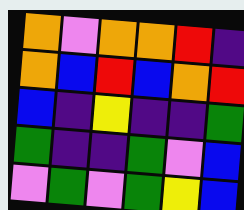[["orange", "violet", "orange", "orange", "red", "indigo"], ["orange", "blue", "red", "blue", "orange", "red"], ["blue", "indigo", "yellow", "indigo", "indigo", "green"], ["green", "indigo", "indigo", "green", "violet", "blue"], ["violet", "green", "violet", "green", "yellow", "blue"]]